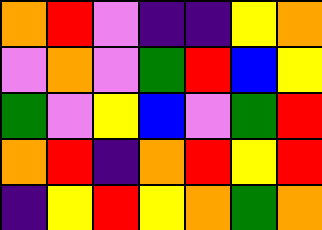[["orange", "red", "violet", "indigo", "indigo", "yellow", "orange"], ["violet", "orange", "violet", "green", "red", "blue", "yellow"], ["green", "violet", "yellow", "blue", "violet", "green", "red"], ["orange", "red", "indigo", "orange", "red", "yellow", "red"], ["indigo", "yellow", "red", "yellow", "orange", "green", "orange"]]